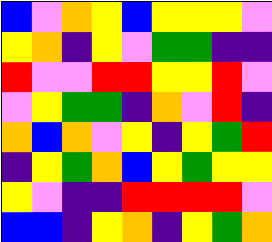[["blue", "violet", "orange", "yellow", "blue", "yellow", "yellow", "yellow", "violet"], ["yellow", "orange", "indigo", "yellow", "violet", "green", "green", "indigo", "indigo"], ["red", "violet", "violet", "red", "red", "yellow", "yellow", "red", "violet"], ["violet", "yellow", "green", "green", "indigo", "orange", "violet", "red", "indigo"], ["orange", "blue", "orange", "violet", "yellow", "indigo", "yellow", "green", "red"], ["indigo", "yellow", "green", "orange", "blue", "yellow", "green", "yellow", "yellow"], ["yellow", "violet", "indigo", "indigo", "red", "red", "red", "red", "violet"], ["blue", "blue", "indigo", "yellow", "orange", "indigo", "yellow", "green", "orange"]]